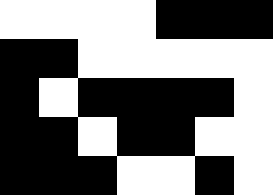[["white", "white", "white", "white", "black", "black", "black"], ["black", "black", "white", "white", "white", "white", "white"], ["black", "white", "black", "black", "black", "black", "white"], ["black", "black", "white", "black", "black", "white", "white"], ["black", "black", "black", "white", "white", "black", "white"]]